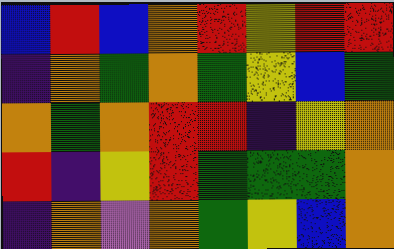[["blue", "red", "blue", "orange", "red", "yellow", "red", "red"], ["indigo", "orange", "green", "orange", "green", "yellow", "blue", "green"], ["orange", "green", "orange", "red", "red", "indigo", "yellow", "orange"], ["red", "indigo", "yellow", "red", "green", "green", "green", "orange"], ["indigo", "orange", "violet", "orange", "green", "yellow", "blue", "orange"]]